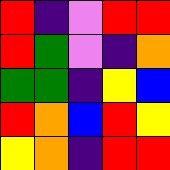[["red", "indigo", "violet", "red", "red"], ["red", "green", "violet", "indigo", "orange"], ["green", "green", "indigo", "yellow", "blue"], ["red", "orange", "blue", "red", "yellow"], ["yellow", "orange", "indigo", "red", "red"]]